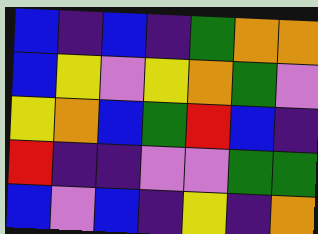[["blue", "indigo", "blue", "indigo", "green", "orange", "orange"], ["blue", "yellow", "violet", "yellow", "orange", "green", "violet"], ["yellow", "orange", "blue", "green", "red", "blue", "indigo"], ["red", "indigo", "indigo", "violet", "violet", "green", "green"], ["blue", "violet", "blue", "indigo", "yellow", "indigo", "orange"]]